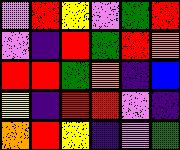[["violet", "red", "yellow", "violet", "green", "red"], ["violet", "indigo", "red", "green", "red", "orange"], ["red", "red", "green", "orange", "indigo", "blue"], ["yellow", "indigo", "red", "red", "violet", "indigo"], ["orange", "red", "yellow", "indigo", "violet", "green"]]